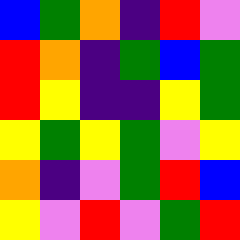[["blue", "green", "orange", "indigo", "red", "violet"], ["red", "orange", "indigo", "green", "blue", "green"], ["red", "yellow", "indigo", "indigo", "yellow", "green"], ["yellow", "green", "yellow", "green", "violet", "yellow"], ["orange", "indigo", "violet", "green", "red", "blue"], ["yellow", "violet", "red", "violet", "green", "red"]]